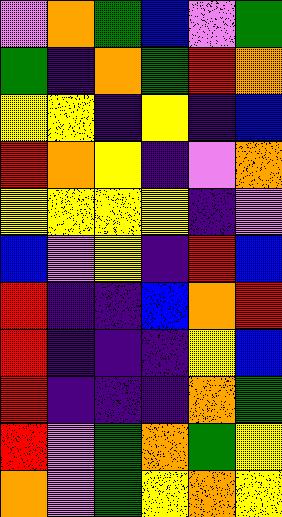[["violet", "orange", "green", "blue", "violet", "green"], ["green", "indigo", "orange", "green", "red", "orange"], ["yellow", "yellow", "indigo", "yellow", "indigo", "blue"], ["red", "orange", "yellow", "indigo", "violet", "orange"], ["yellow", "yellow", "yellow", "yellow", "indigo", "violet"], ["blue", "violet", "yellow", "indigo", "red", "blue"], ["red", "indigo", "indigo", "blue", "orange", "red"], ["red", "indigo", "indigo", "indigo", "yellow", "blue"], ["red", "indigo", "indigo", "indigo", "orange", "green"], ["red", "violet", "green", "orange", "green", "yellow"], ["orange", "violet", "green", "yellow", "orange", "yellow"]]